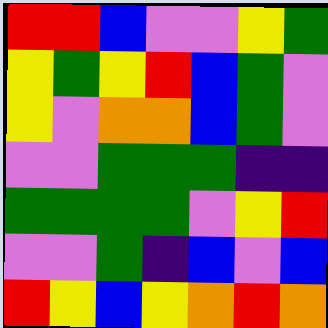[["red", "red", "blue", "violet", "violet", "yellow", "green"], ["yellow", "green", "yellow", "red", "blue", "green", "violet"], ["yellow", "violet", "orange", "orange", "blue", "green", "violet"], ["violet", "violet", "green", "green", "green", "indigo", "indigo"], ["green", "green", "green", "green", "violet", "yellow", "red"], ["violet", "violet", "green", "indigo", "blue", "violet", "blue"], ["red", "yellow", "blue", "yellow", "orange", "red", "orange"]]